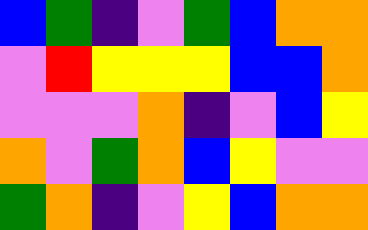[["blue", "green", "indigo", "violet", "green", "blue", "orange", "orange"], ["violet", "red", "yellow", "yellow", "yellow", "blue", "blue", "orange"], ["violet", "violet", "violet", "orange", "indigo", "violet", "blue", "yellow"], ["orange", "violet", "green", "orange", "blue", "yellow", "violet", "violet"], ["green", "orange", "indigo", "violet", "yellow", "blue", "orange", "orange"]]